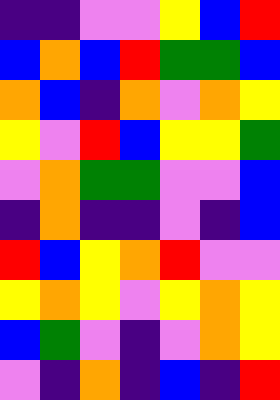[["indigo", "indigo", "violet", "violet", "yellow", "blue", "red"], ["blue", "orange", "blue", "red", "green", "green", "blue"], ["orange", "blue", "indigo", "orange", "violet", "orange", "yellow"], ["yellow", "violet", "red", "blue", "yellow", "yellow", "green"], ["violet", "orange", "green", "green", "violet", "violet", "blue"], ["indigo", "orange", "indigo", "indigo", "violet", "indigo", "blue"], ["red", "blue", "yellow", "orange", "red", "violet", "violet"], ["yellow", "orange", "yellow", "violet", "yellow", "orange", "yellow"], ["blue", "green", "violet", "indigo", "violet", "orange", "yellow"], ["violet", "indigo", "orange", "indigo", "blue", "indigo", "red"]]